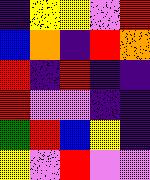[["indigo", "yellow", "yellow", "violet", "red"], ["blue", "orange", "indigo", "red", "orange"], ["red", "indigo", "red", "indigo", "indigo"], ["red", "violet", "violet", "indigo", "indigo"], ["green", "red", "blue", "yellow", "indigo"], ["yellow", "violet", "red", "violet", "violet"]]